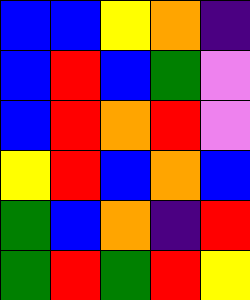[["blue", "blue", "yellow", "orange", "indigo"], ["blue", "red", "blue", "green", "violet"], ["blue", "red", "orange", "red", "violet"], ["yellow", "red", "blue", "orange", "blue"], ["green", "blue", "orange", "indigo", "red"], ["green", "red", "green", "red", "yellow"]]